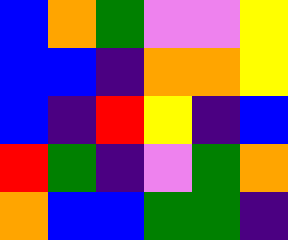[["blue", "orange", "green", "violet", "violet", "yellow"], ["blue", "blue", "indigo", "orange", "orange", "yellow"], ["blue", "indigo", "red", "yellow", "indigo", "blue"], ["red", "green", "indigo", "violet", "green", "orange"], ["orange", "blue", "blue", "green", "green", "indigo"]]